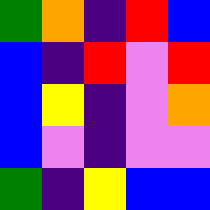[["green", "orange", "indigo", "red", "blue"], ["blue", "indigo", "red", "violet", "red"], ["blue", "yellow", "indigo", "violet", "orange"], ["blue", "violet", "indigo", "violet", "violet"], ["green", "indigo", "yellow", "blue", "blue"]]